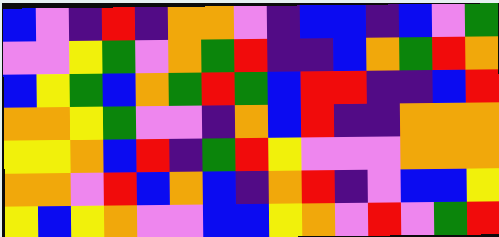[["blue", "violet", "indigo", "red", "indigo", "orange", "orange", "violet", "indigo", "blue", "blue", "indigo", "blue", "violet", "green"], ["violet", "violet", "yellow", "green", "violet", "orange", "green", "red", "indigo", "indigo", "blue", "orange", "green", "red", "orange"], ["blue", "yellow", "green", "blue", "orange", "green", "red", "green", "blue", "red", "red", "indigo", "indigo", "blue", "red"], ["orange", "orange", "yellow", "green", "violet", "violet", "indigo", "orange", "blue", "red", "indigo", "indigo", "orange", "orange", "orange"], ["yellow", "yellow", "orange", "blue", "red", "indigo", "green", "red", "yellow", "violet", "violet", "violet", "orange", "orange", "orange"], ["orange", "orange", "violet", "red", "blue", "orange", "blue", "indigo", "orange", "red", "indigo", "violet", "blue", "blue", "yellow"], ["yellow", "blue", "yellow", "orange", "violet", "violet", "blue", "blue", "yellow", "orange", "violet", "red", "violet", "green", "red"]]